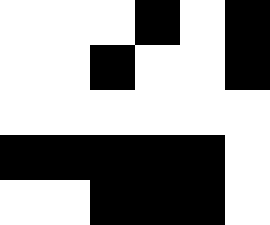[["white", "white", "white", "black", "white", "black"], ["white", "white", "black", "white", "white", "black"], ["white", "white", "white", "white", "white", "white"], ["black", "black", "black", "black", "black", "white"], ["white", "white", "black", "black", "black", "white"]]